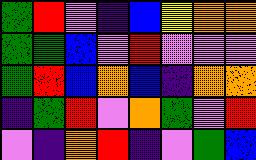[["green", "red", "violet", "indigo", "blue", "yellow", "orange", "orange"], ["green", "green", "blue", "violet", "red", "violet", "violet", "violet"], ["green", "red", "blue", "orange", "blue", "indigo", "orange", "orange"], ["indigo", "green", "red", "violet", "orange", "green", "violet", "red"], ["violet", "indigo", "orange", "red", "indigo", "violet", "green", "blue"]]